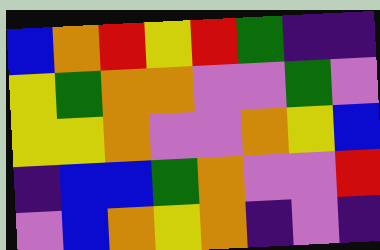[["blue", "orange", "red", "yellow", "red", "green", "indigo", "indigo"], ["yellow", "green", "orange", "orange", "violet", "violet", "green", "violet"], ["yellow", "yellow", "orange", "violet", "violet", "orange", "yellow", "blue"], ["indigo", "blue", "blue", "green", "orange", "violet", "violet", "red"], ["violet", "blue", "orange", "yellow", "orange", "indigo", "violet", "indigo"]]